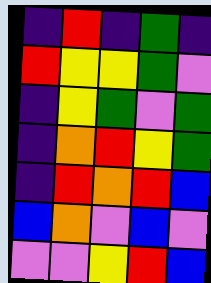[["indigo", "red", "indigo", "green", "indigo"], ["red", "yellow", "yellow", "green", "violet"], ["indigo", "yellow", "green", "violet", "green"], ["indigo", "orange", "red", "yellow", "green"], ["indigo", "red", "orange", "red", "blue"], ["blue", "orange", "violet", "blue", "violet"], ["violet", "violet", "yellow", "red", "blue"]]